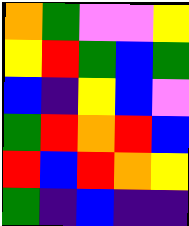[["orange", "green", "violet", "violet", "yellow"], ["yellow", "red", "green", "blue", "green"], ["blue", "indigo", "yellow", "blue", "violet"], ["green", "red", "orange", "red", "blue"], ["red", "blue", "red", "orange", "yellow"], ["green", "indigo", "blue", "indigo", "indigo"]]